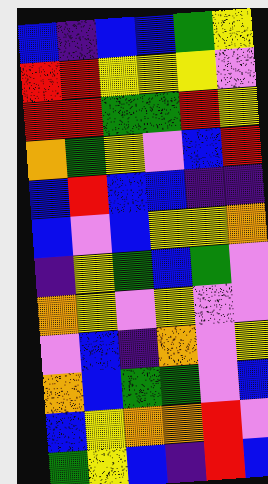[["blue", "indigo", "blue", "blue", "green", "yellow"], ["red", "red", "yellow", "yellow", "yellow", "violet"], ["red", "red", "green", "green", "red", "yellow"], ["orange", "green", "yellow", "violet", "blue", "red"], ["blue", "red", "blue", "blue", "indigo", "indigo"], ["blue", "violet", "blue", "yellow", "yellow", "orange"], ["indigo", "yellow", "green", "blue", "green", "violet"], ["orange", "yellow", "violet", "yellow", "violet", "violet"], ["violet", "blue", "indigo", "orange", "violet", "yellow"], ["orange", "blue", "green", "green", "violet", "blue"], ["blue", "yellow", "orange", "orange", "red", "violet"], ["green", "yellow", "blue", "indigo", "red", "blue"]]